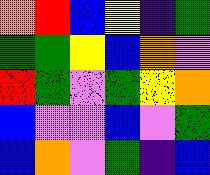[["orange", "red", "blue", "yellow", "indigo", "green"], ["green", "green", "yellow", "blue", "orange", "violet"], ["red", "green", "violet", "green", "yellow", "orange"], ["blue", "violet", "violet", "blue", "violet", "green"], ["blue", "orange", "violet", "green", "indigo", "blue"]]